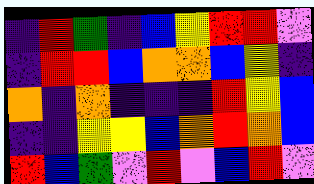[["indigo", "red", "green", "indigo", "blue", "yellow", "red", "red", "violet"], ["indigo", "red", "red", "blue", "orange", "orange", "blue", "yellow", "indigo"], ["orange", "indigo", "orange", "indigo", "indigo", "indigo", "red", "yellow", "blue"], ["indigo", "indigo", "yellow", "yellow", "blue", "orange", "red", "orange", "blue"], ["red", "blue", "green", "violet", "red", "violet", "blue", "red", "violet"]]